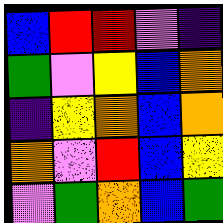[["blue", "red", "red", "violet", "indigo"], ["green", "violet", "yellow", "blue", "orange"], ["indigo", "yellow", "orange", "blue", "orange"], ["orange", "violet", "red", "blue", "yellow"], ["violet", "green", "orange", "blue", "green"]]